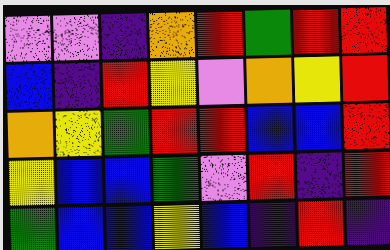[["violet", "violet", "indigo", "orange", "red", "green", "red", "red"], ["blue", "indigo", "red", "yellow", "violet", "orange", "yellow", "red"], ["orange", "yellow", "green", "red", "red", "blue", "blue", "red"], ["yellow", "blue", "blue", "green", "violet", "red", "indigo", "red"], ["green", "blue", "blue", "yellow", "blue", "indigo", "red", "indigo"]]